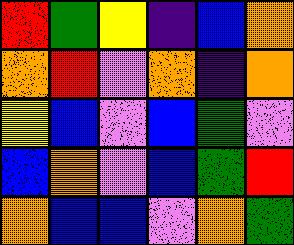[["red", "green", "yellow", "indigo", "blue", "orange"], ["orange", "red", "violet", "orange", "indigo", "orange"], ["yellow", "blue", "violet", "blue", "green", "violet"], ["blue", "orange", "violet", "blue", "green", "red"], ["orange", "blue", "blue", "violet", "orange", "green"]]